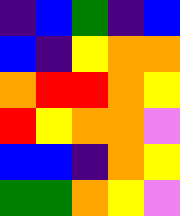[["indigo", "blue", "green", "indigo", "blue"], ["blue", "indigo", "yellow", "orange", "orange"], ["orange", "red", "red", "orange", "yellow"], ["red", "yellow", "orange", "orange", "violet"], ["blue", "blue", "indigo", "orange", "yellow"], ["green", "green", "orange", "yellow", "violet"]]